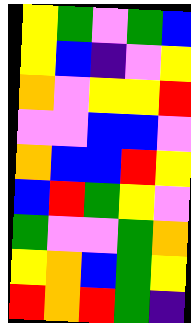[["yellow", "green", "violet", "green", "blue"], ["yellow", "blue", "indigo", "violet", "yellow"], ["orange", "violet", "yellow", "yellow", "red"], ["violet", "violet", "blue", "blue", "violet"], ["orange", "blue", "blue", "red", "yellow"], ["blue", "red", "green", "yellow", "violet"], ["green", "violet", "violet", "green", "orange"], ["yellow", "orange", "blue", "green", "yellow"], ["red", "orange", "red", "green", "indigo"]]